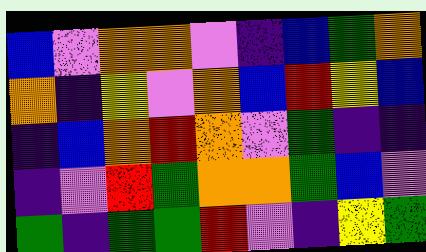[["blue", "violet", "orange", "orange", "violet", "indigo", "blue", "green", "orange"], ["orange", "indigo", "yellow", "violet", "orange", "blue", "red", "yellow", "blue"], ["indigo", "blue", "orange", "red", "orange", "violet", "green", "indigo", "indigo"], ["indigo", "violet", "red", "green", "orange", "orange", "green", "blue", "violet"], ["green", "indigo", "green", "green", "red", "violet", "indigo", "yellow", "green"]]